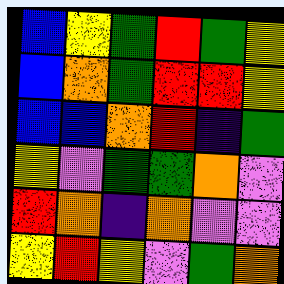[["blue", "yellow", "green", "red", "green", "yellow"], ["blue", "orange", "green", "red", "red", "yellow"], ["blue", "blue", "orange", "red", "indigo", "green"], ["yellow", "violet", "green", "green", "orange", "violet"], ["red", "orange", "indigo", "orange", "violet", "violet"], ["yellow", "red", "yellow", "violet", "green", "orange"]]